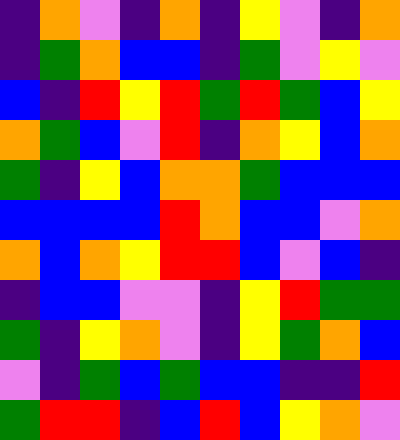[["indigo", "orange", "violet", "indigo", "orange", "indigo", "yellow", "violet", "indigo", "orange"], ["indigo", "green", "orange", "blue", "blue", "indigo", "green", "violet", "yellow", "violet"], ["blue", "indigo", "red", "yellow", "red", "green", "red", "green", "blue", "yellow"], ["orange", "green", "blue", "violet", "red", "indigo", "orange", "yellow", "blue", "orange"], ["green", "indigo", "yellow", "blue", "orange", "orange", "green", "blue", "blue", "blue"], ["blue", "blue", "blue", "blue", "red", "orange", "blue", "blue", "violet", "orange"], ["orange", "blue", "orange", "yellow", "red", "red", "blue", "violet", "blue", "indigo"], ["indigo", "blue", "blue", "violet", "violet", "indigo", "yellow", "red", "green", "green"], ["green", "indigo", "yellow", "orange", "violet", "indigo", "yellow", "green", "orange", "blue"], ["violet", "indigo", "green", "blue", "green", "blue", "blue", "indigo", "indigo", "red"], ["green", "red", "red", "indigo", "blue", "red", "blue", "yellow", "orange", "violet"]]